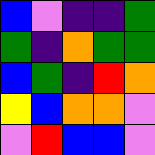[["blue", "violet", "indigo", "indigo", "green"], ["green", "indigo", "orange", "green", "green"], ["blue", "green", "indigo", "red", "orange"], ["yellow", "blue", "orange", "orange", "violet"], ["violet", "red", "blue", "blue", "violet"]]